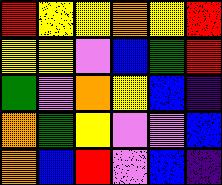[["red", "yellow", "yellow", "orange", "yellow", "red"], ["yellow", "yellow", "violet", "blue", "green", "red"], ["green", "violet", "orange", "yellow", "blue", "indigo"], ["orange", "green", "yellow", "violet", "violet", "blue"], ["orange", "blue", "red", "violet", "blue", "indigo"]]